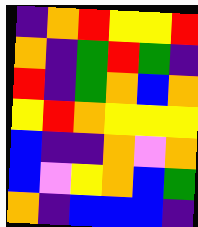[["indigo", "orange", "red", "yellow", "yellow", "red"], ["orange", "indigo", "green", "red", "green", "indigo"], ["red", "indigo", "green", "orange", "blue", "orange"], ["yellow", "red", "orange", "yellow", "yellow", "yellow"], ["blue", "indigo", "indigo", "orange", "violet", "orange"], ["blue", "violet", "yellow", "orange", "blue", "green"], ["orange", "indigo", "blue", "blue", "blue", "indigo"]]